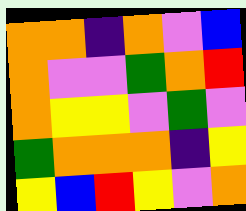[["orange", "orange", "indigo", "orange", "violet", "blue"], ["orange", "violet", "violet", "green", "orange", "red"], ["orange", "yellow", "yellow", "violet", "green", "violet"], ["green", "orange", "orange", "orange", "indigo", "yellow"], ["yellow", "blue", "red", "yellow", "violet", "orange"]]